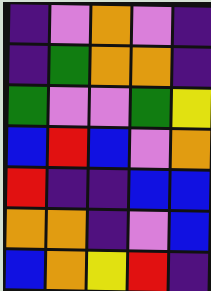[["indigo", "violet", "orange", "violet", "indigo"], ["indigo", "green", "orange", "orange", "indigo"], ["green", "violet", "violet", "green", "yellow"], ["blue", "red", "blue", "violet", "orange"], ["red", "indigo", "indigo", "blue", "blue"], ["orange", "orange", "indigo", "violet", "blue"], ["blue", "orange", "yellow", "red", "indigo"]]